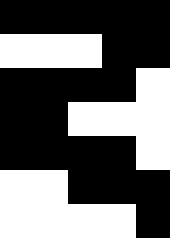[["black", "black", "black", "black", "black"], ["white", "white", "white", "black", "black"], ["black", "black", "black", "black", "white"], ["black", "black", "white", "white", "white"], ["black", "black", "black", "black", "white"], ["white", "white", "black", "black", "black"], ["white", "white", "white", "white", "black"]]